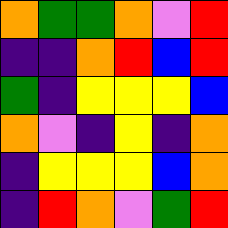[["orange", "green", "green", "orange", "violet", "red"], ["indigo", "indigo", "orange", "red", "blue", "red"], ["green", "indigo", "yellow", "yellow", "yellow", "blue"], ["orange", "violet", "indigo", "yellow", "indigo", "orange"], ["indigo", "yellow", "yellow", "yellow", "blue", "orange"], ["indigo", "red", "orange", "violet", "green", "red"]]